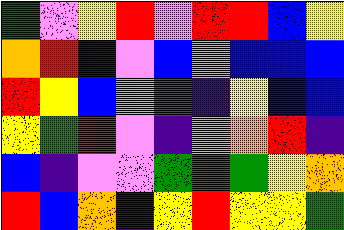[["green", "violet", "yellow", "red", "violet", "red", "red", "blue", "yellow"], ["orange", "red", "indigo", "violet", "blue", "violet", "blue", "blue", "blue"], ["red", "yellow", "blue", "violet", "red", "indigo", "yellow", "blue", "blue"], ["yellow", "green", "red", "violet", "indigo", "violet", "orange", "red", "indigo"], ["blue", "indigo", "violet", "violet", "green", "green", "green", "yellow", "orange"], ["red", "blue", "orange", "indigo", "yellow", "red", "yellow", "yellow", "green"]]